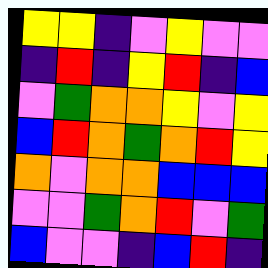[["yellow", "yellow", "indigo", "violet", "yellow", "violet", "violet"], ["indigo", "red", "indigo", "yellow", "red", "indigo", "blue"], ["violet", "green", "orange", "orange", "yellow", "violet", "yellow"], ["blue", "red", "orange", "green", "orange", "red", "yellow"], ["orange", "violet", "orange", "orange", "blue", "blue", "blue"], ["violet", "violet", "green", "orange", "red", "violet", "green"], ["blue", "violet", "violet", "indigo", "blue", "red", "indigo"]]